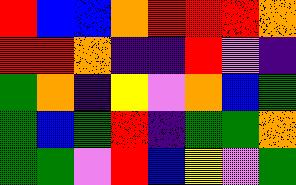[["red", "blue", "blue", "orange", "red", "red", "red", "orange"], ["red", "red", "orange", "indigo", "indigo", "red", "violet", "indigo"], ["green", "orange", "indigo", "yellow", "violet", "orange", "blue", "green"], ["green", "blue", "green", "red", "indigo", "green", "green", "orange"], ["green", "green", "violet", "red", "blue", "yellow", "violet", "green"]]